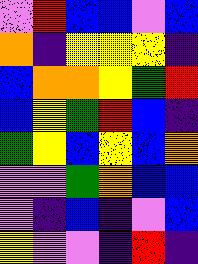[["violet", "red", "blue", "blue", "violet", "blue"], ["orange", "indigo", "yellow", "yellow", "yellow", "indigo"], ["blue", "orange", "orange", "yellow", "green", "red"], ["blue", "yellow", "green", "red", "blue", "indigo"], ["green", "yellow", "blue", "yellow", "blue", "orange"], ["violet", "violet", "green", "orange", "blue", "blue"], ["violet", "indigo", "blue", "indigo", "violet", "blue"], ["yellow", "violet", "violet", "indigo", "red", "indigo"]]